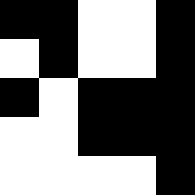[["black", "black", "white", "white", "black"], ["white", "black", "white", "white", "black"], ["black", "white", "black", "black", "black"], ["white", "white", "black", "black", "black"], ["white", "white", "white", "white", "black"]]